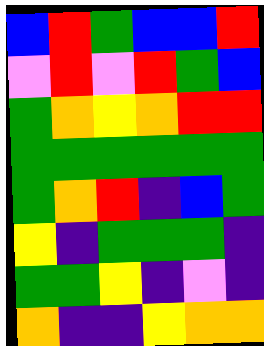[["blue", "red", "green", "blue", "blue", "red"], ["violet", "red", "violet", "red", "green", "blue"], ["green", "orange", "yellow", "orange", "red", "red"], ["green", "green", "green", "green", "green", "green"], ["green", "orange", "red", "indigo", "blue", "green"], ["yellow", "indigo", "green", "green", "green", "indigo"], ["green", "green", "yellow", "indigo", "violet", "indigo"], ["orange", "indigo", "indigo", "yellow", "orange", "orange"]]